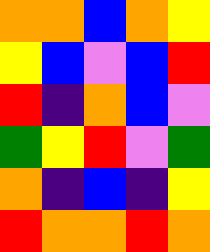[["orange", "orange", "blue", "orange", "yellow"], ["yellow", "blue", "violet", "blue", "red"], ["red", "indigo", "orange", "blue", "violet"], ["green", "yellow", "red", "violet", "green"], ["orange", "indigo", "blue", "indigo", "yellow"], ["red", "orange", "orange", "red", "orange"]]